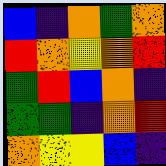[["blue", "indigo", "orange", "green", "orange"], ["red", "orange", "yellow", "orange", "red"], ["green", "red", "blue", "orange", "indigo"], ["green", "green", "indigo", "orange", "red"], ["orange", "yellow", "yellow", "blue", "indigo"]]